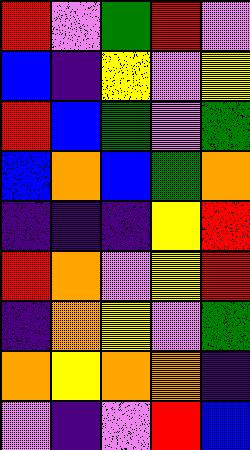[["red", "violet", "green", "red", "violet"], ["blue", "indigo", "yellow", "violet", "yellow"], ["red", "blue", "green", "violet", "green"], ["blue", "orange", "blue", "green", "orange"], ["indigo", "indigo", "indigo", "yellow", "red"], ["red", "orange", "violet", "yellow", "red"], ["indigo", "orange", "yellow", "violet", "green"], ["orange", "yellow", "orange", "orange", "indigo"], ["violet", "indigo", "violet", "red", "blue"]]